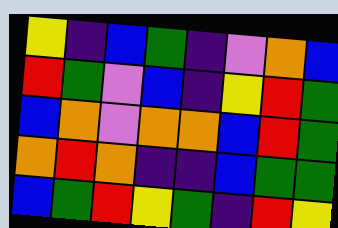[["yellow", "indigo", "blue", "green", "indigo", "violet", "orange", "blue"], ["red", "green", "violet", "blue", "indigo", "yellow", "red", "green"], ["blue", "orange", "violet", "orange", "orange", "blue", "red", "green"], ["orange", "red", "orange", "indigo", "indigo", "blue", "green", "green"], ["blue", "green", "red", "yellow", "green", "indigo", "red", "yellow"]]